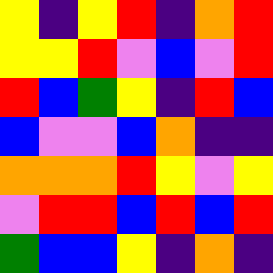[["yellow", "indigo", "yellow", "red", "indigo", "orange", "red"], ["yellow", "yellow", "red", "violet", "blue", "violet", "red"], ["red", "blue", "green", "yellow", "indigo", "red", "blue"], ["blue", "violet", "violet", "blue", "orange", "indigo", "indigo"], ["orange", "orange", "orange", "red", "yellow", "violet", "yellow"], ["violet", "red", "red", "blue", "red", "blue", "red"], ["green", "blue", "blue", "yellow", "indigo", "orange", "indigo"]]